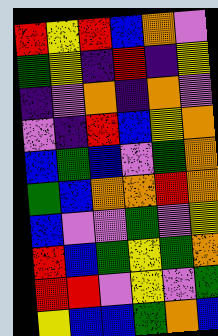[["red", "yellow", "red", "blue", "orange", "violet"], ["green", "yellow", "indigo", "red", "indigo", "yellow"], ["indigo", "violet", "orange", "indigo", "orange", "violet"], ["violet", "indigo", "red", "blue", "yellow", "orange"], ["blue", "green", "blue", "violet", "green", "orange"], ["green", "blue", "orange", "orange", "red", "orange"], ["blue", "violet", "violet", "green", "violet", "yellow"], ["red", "blue", "green", "yellow", "green", "orange"], ["red", "red", "violet", "yellow", "violet", "green"], ["yellow", "blue", "blue", "green", "orange", "blue"]]